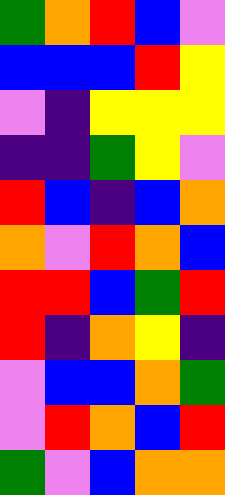[["green", "orange", "red", "blue", "violet"], ["blue", "blue", "blue", "red", "yellow"], ["violet", "indigo", "yellow", "yellow", "yellow"], ["indigo", "indigo", "green", "yellow", "violet"], ["red", "blue", "indigo", "blue", "orange"], ["orange", "violet", "red", "orange", "blue"], ["red", "red", "blue", "green", "red"], ["red", "indigo", "orange", "yellow", "indigo"], ["violet", "blue", "blue", "orange", "green"], ["violet", "red", "orange", "blue", "red"], ["green", "violet", "blue", "orange", "orange"]]